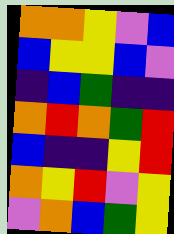[["orange", "orange", "yellow", "violet", "blue"], ["blue", "yellow", "yellow", "blue", "violet"], ["indigo", "blue", "green", "indigo", "indigo"], ["orange", "red", "orange", "green", "red"], ["blue", "indigo", "indigo", "yellow", "red"], ["orange", "yellow", "red", "violet", "yellow"], ["violet", "orange", "blue", "green", "yellow"]]